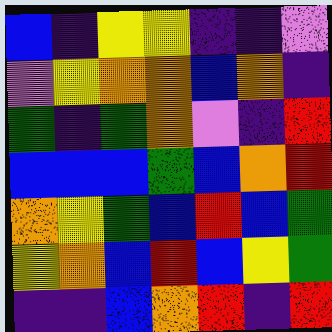[["blue", "indigo", "yellow", "yellow", "indigo", "indigo", "violet"], ["violet", "yellow", "orange", "orange", "blue", "orange", "indigo"], ["green", "indigo", "green", "orange", "violet", "indigo", "red"], ["blue", "blue", "blue", "green", "blue", "orange", "red"], ["orange", "yellow", "green", "blue", "red", "blue", "green"], ["yellow", "orange", "blue", "red", "blue", "yellow", "green"], ["indigo", "indigo", "blue", "orange", "red", "indigo", "red"]]